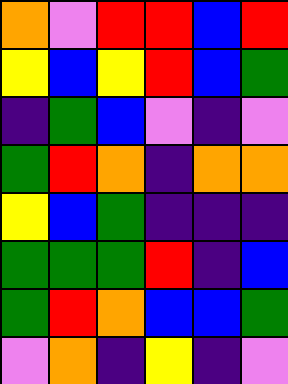[["orange", "violet", "red", "red", "blue", "red"], ["yellow", "blue", "yellow", "red", "blue", "green"], ["indigo", "green", "blue", "violet", "indigo", "violet"], ["green", "red", "orange", "indigo", "orange", "orange"], ["yellow", "blue", "green", "indigo", "indigo", "indigo"], ["green", "green", "green", "red", "indigo", "blue"], ["green", "red", "orange", "blue", "blue", "green"], ["violet", "orange", "indigo", "yellow", "indigo", "violet"]]